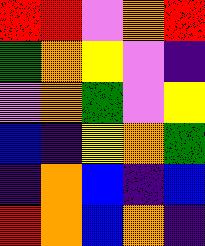[["red", "red", "violet", "orange", "red"], ["green", "orange", "yellow", "violet", "indigo"], ["violet", "orange", "green", "violet", "yellow"], ["blue", "indigo", "yellow", "orange", "green"], ["indigo", "orange", "blue", "indigo", "blue"], ["red", "orange", "blue", "orange", "indigo"]]